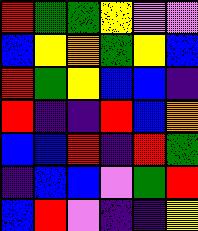[["red", "green", "green", "yellow", "violet", "violet"], ["blue", "yellow", "orange", "green", "yellow", "blue"], ["red", "green", "yellow", "blue", "blue", "indigo"], ["red", "indigo", "indigo", "red", "blue", "orange"], ["blue", "blue", "red", "indigo", "red", "green"], ["indigo", "blue", "blue", "violet", "green", "red"], ["blue", "red", "violet", "indigo", "indigo", "yellow"]]